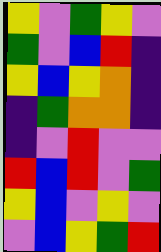[["yellow", "violet", "green", "yellow", "violet"], ["green", "violet", "blue", "red", "indigo"], ["yellow", "blue", "yellow", "orange", "indigo"], ["indigo", "green", "orange", "orange", "indigo"], ["indigo", "violet", "red", "violet", "violet"], ["red", "blue", "red", "violet", "green"], ["yellow", "blue", "violet", "yellow", "violet"], ["violet", "blue", "yellow", "green", "red"]]